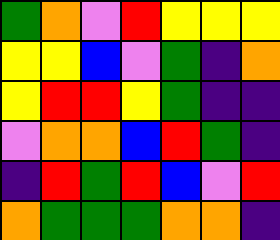[["green", "orange", "violet", "red", "yellow", "yellow", "yellow"], ["yellow", "yellow", "blue", "violet", "green", "indigo", "orange"], ["yellow", "red", "red", "yellow", "green", "indigo", "indigo"], ["violet", "orange", "orange", "blue", "red", "green", "indigo"], ["indigo", "red", "green", "red", "blue", "violet", "red"], ["orange", "green", "green", "green", "orange", "orange", "indigo"]]